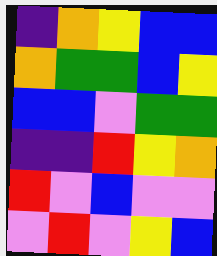[["indigo", "orange", "yellow", "blue", "blue"], ["orange", "green", "green", "blue", "yellow"], ["blue", "blue", "violet", "green", "green"], ["indigo", "indigo", "red", "yellow", "orange"], ["red", "violet", "blue", "violet", "violet"], ["violet", "red", "violet", "yellow", "blue"]]